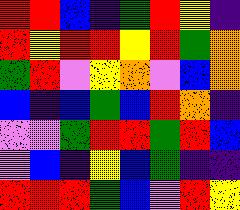[["red", "red", "blue", "indigo", "green", "red", "yellow", "indigo"], ["red", "yellow", "red", "red", "yellow", "red", "green", "orange"], ["green", "red", "violet", "yellow", "orange", "violet", "blue", "orange"], ["blue", "indigo", "blue", "green", "blue", "red", "orange", "indigo"], ["violet", "violet", "green", "red", "red", "green", "red", "blue"], ["violet", "blue", "indigo", "yellow", "blue", "green", "indigo", "indigo"], ["red", "red", "red", "green", "blue", "violet", "red", "yellow"]]